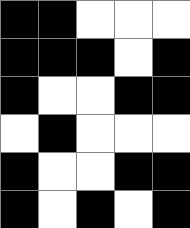[["black", "black", "white", "white", "white"], ["black", "black", "black", "white", "black"], ["black", "white", "white", "black", "black"], ["white", "black", "white", "white", "white"], ["black", "white", "white", "black", "black"], ["black", "white", "black", "white", "black"]]